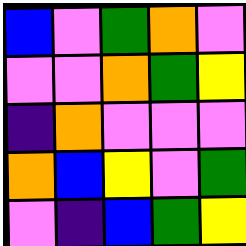[["blue", "violet", "green", "orange", "violet"], ["violet", "violet", "orange", "green", "yellow"], ["indigo", "orange", "violet", "violet", "violet"], ["orange", "blue", "yellow", "violet", "green"], ["violet", "indigo", "blue", "green", "yellow"]]